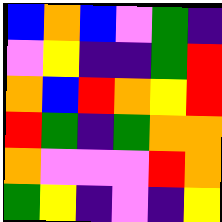[["blue", "orange", "blue", "violet", "green", "indigo"], ["violet", "yellow", "indigo", "indigo", "green", "red"], ["orange", "blue", "red", "orange", "yellow", "red"], ["red", "green", "indigo", "green", "orange", "orange"], ["orange", "violet", "violet", "violet", "red", "orange"], ["green", "yellow", "indigo", "violet", "indigo", "yellow"]]